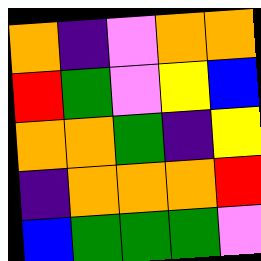[["orange", "indigo", "violet", "orange", "orange"], ["red", "green", "violet", "yellow", "blue"], ["orange", "orange", "green", "indigo", "yellow"], ["indigo", "orange", "orange", "orange", "red"], ["blue", "green", "green", "green", "violet"]]